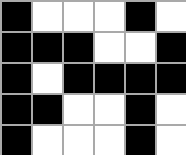[["black", "white", "white", "white", "black", "white"], ["black", "black", "black", "white", "white", "black"], ["black", "white", "black", "black", "black", "black"], ["black", "black", "white", "white", "black", "white"], ["black", "white", "white", "white", "black", "white"]]